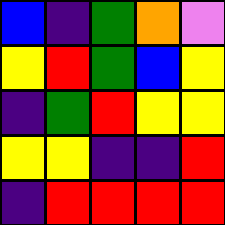[["blue", "indigo", "green", "orange", "violet"], ["yellow", "red", "green", "blue", "yellow"], ["indigo", "green", "red", "yellow", "yellow"], ["yellow", "yellow", "indigo", "indigo", "red"], ["indigo", "red", "red", "red", "red"]]